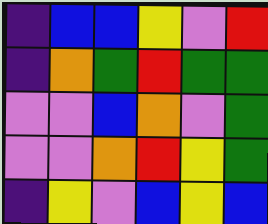[["indigo", "blue", "blue", "yellow", "violet", "red"], ["indigo", "orange", "green", "red", "green", "green"], ["violet", "violet", "blue", "orange", "violet", "green"], ["violet", "violet", "orange", "red", "yellow", "green"], ["indigo", "yellow", "violet", "blue", "yellow", "blue"]]